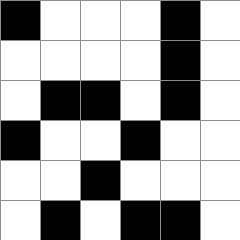[["black", "white", "white", "white", "black", "white"], ["white", "white", "white", "white", "black", "white"], ["white", "black", "black", "white", "black", "white"], ["black", "white", "white", "black", "white", "white"], ["white", "white", "black", "white", "white", "white"], ["white", "black", "white", "black", "black", "white"]]